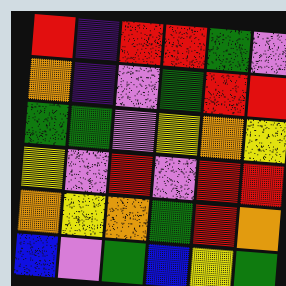[["red", "indigo", "red", "red", "green", "violet"], ["orange", "indigo", "violet", "green", "red", "red"], ["green", "green", "violet", "yellow", "orange", "yellow"], ["yellow", "violet", "red", "violet", "red", "red"], ["orange", "yellow", "orange", "green", "red", "orange"], ["blue", "violet", "green", "blue", "yellow", "green"]]